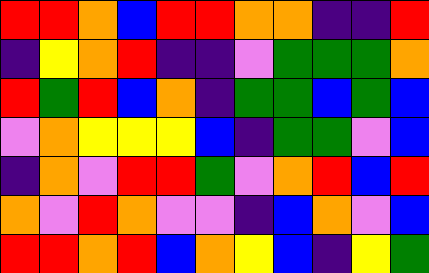[["red", "red", "orange", "blue", "red", "red", "orange", "orange", "indigo", "indigo", "red"], ["indigo", "yellow", "orange", "red", "indigo", "indigo", "violet", "green", "green", "green", "orange"], ["red", "green", "red", "blue", "orange", "indigo", "green", "green", "blue", "green", "blue"], ["violet", "orange", "yellow", "yellow", "yellow", "blue", "indigo", "green", "green", "violet", "blue"], ["indigo", "orange", "violet", "red", "red", "green", "violet", "orange", "red", "blue", "red"], ["orange", "violet", "red", "orange", "violet", "violet", "indigo", "blue", "orange", "violet", "blue"], ["red", "red", "orange", "red", "blue", "orange", "yellow", "blue", "indigo", "yellow", "green"]]